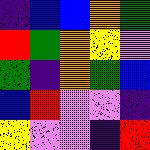[["indigo", "blue", "blue", "orange", "green"], ["red", "green", "orange", "yellow", "violet"], ["green", "indigo", "orange", "green", "blue"], ["blue", "red", "violet", "violet", "indigo"], ["yellow", "violet", "violet", "indigo", "red"]]